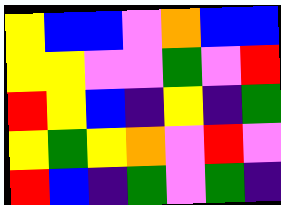[["yellow", "blue", "blue", "violet", "orange", "blue", "blue"], ["yellow", "yellow", "violet", "violet", "green", "violet", "red"], ["red", "yellow", "blue", "indigo", "yellow", "indigo", "green"], ["yellow", "green", "yellow", "orange", "violet", "red", "violet"], ["red", "blue", "indigo", "green", "violet", "green", "indigo"]]